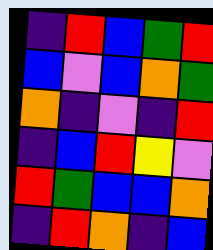[["indigo", "red", "blue", "green", "red"], ["blue", "violet", "blue", "orange", "green"], ["orange", "indigo", "violet", "indigo", "red"], ["indigo", "blue", "red", "yellow", "violet"], ["red", "green", "blue", "blue", "orange"], ["indigo", "red", "orange", "indigo", "blue"]]